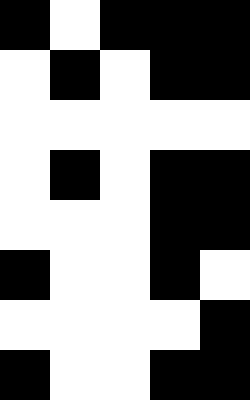[["black", "white", "black", "black", "black"], ["white", "black", "white", "black", "black"], ["white", "white", "white", "white", "white"], ["white", "black", "white", "black", "black"], ["white", "white", "white", "black", "black"], ["black", "white", "white", "black", "white"], ["white", "white", "white", "white", "black"], ["black", "white", "white", "black", "black"]]